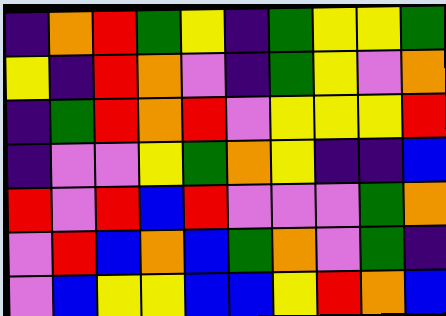[["indigo", "orange", "red", "green", "yellow", "indigo", "green", "yellow", "yellow", "green"], ["yellow", "indigo", "red", "orange", "violet", "indigo", "green", "yellow", "violet", "orange"], ["indigo", "green", "red", "orange", "red", "violet", "yellow", "yellow", "yellow", "red"], ["indigo", "violet", "violet", "yellow", "green", "orange", "yellow", "indigo", "indigo", "blue"], ["red", "violet", "red", "blue", "red", "violet", "violet", "violet", "green", "orange"], ["violet", "red", "blue", "orange", "blue", "green", "orange", "violet", "green", "indigo"], ["violet", "blue", "yellow", "yellow", "blue", "blue", "yellow", "red", "orange", "blue"]]